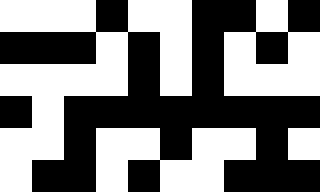[["white", "white", "white", "black", "white", "white", "black", "black", "white", "black"], ["black", "black", "black", "white", "black", "white", "black", "white", "black", "white"], ["white", "white", "white", "white", "black", "white", "black", "white", "white", "white"], ["black", "white", "black", "black", "black", "black", "black", "black", "black", "black"], ["white", "white", "black", "white", "white", "black", "white", "white", "black", "white"], ["white", "black", "black", "white", "black", "white", "white", "black", "black", "black"]]